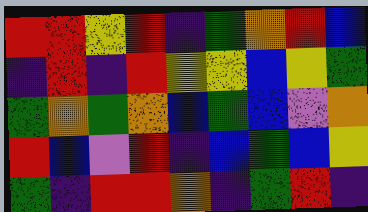[["red", "red", "yellow", "red", "indigo", "green", "orange", "red", "blue"], ["indigo", "red", "indigo", "red", "yellow", "yellow", "blue", "yellow", "green"], ["green", "orange", "green", "orange", "blue", "green", "blue", "violet", "orange"], ["red", "blue", "violet", "red", "indigo", "blue", "green", "blue", "yellow"], ["green", "indigo", "red", "red", "orange", "indigo", "green", "red", "indigo"]]